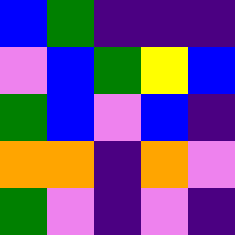[["blue", "green", "indigo", "indigo", "indigo"], ["violet", "blue", "green", "yellow", "blue"], ["green", "blue", "violet", "blue", "indigo"], ["orange", "orange", "indigo", "orange", "violet"], ["green", "violet", "indigo", "violet", "indigo"]]